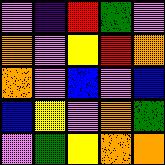[["violet", "indigo", "red", "green", "violet"], ["orange", "violet", "yellow", "red", "orange"], ["orange", "violet", "blue", "violet", "blue"], ["blue", "yellow", "violet", "orange", "green"], ["violet", "green", "yellow", "orange", "orange"]]